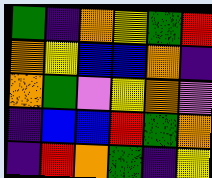[["green", "indigo", "orange", "yellow", "green", "red"], ["orange", "yellow", "blue", "blue", "orange", "indigo"], ["orange", "green", "violet", "yellow", "orange", "violet"], ["indigo", "blue", "blue", "red", "green", "orange"], ["indigo", "red", "orange", "green", "indigo", "yellow"]]